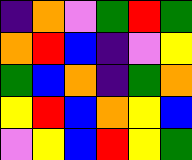[["indigo", "orange", "violet", "green", "red", "green"], ["orange", "red", "blue", "indigo", "violet", "yellow"], ["green", "blue", "orange", "indigo", "green", "orange"], ["yellow", "red", "blue", "orange", "yellow", "blue"], ["violet", "yellow", "blue", "red", "yellow", "green"]]